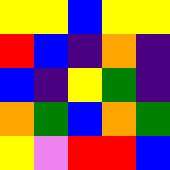[["yellow", "yellow", "blue", "yellow", "yellow"], ["red", "blue", "indigo", "orange", "indigo"], ["blue", "indigo", "yellow", "green", "indigo"], ["orange", "green", "blue", "orange", "green"], ["yellow", "violet", "red", "red", "blue"]]